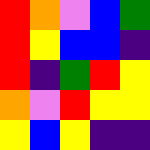[["red", "orange", "violet", "blue", "green"], ["red", "yellow", "blue", "blue", "indigo"], ["red", "indigo", "green", "red", "yellow"], ["orange", "violet", "red", "yellow", "yellow"], ["yellow", "blue", "yellow", "indigo", "indigo"]]